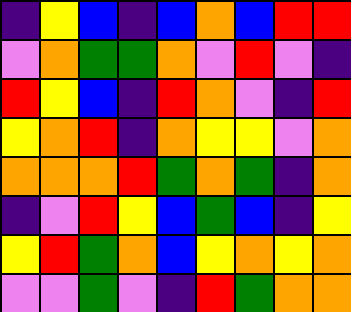[["indigo", "yellow", "blue", "indigo", "blue", "orange", "blue", "red", "red"], ["violet", "orange", "green", "green", "orange", "violet", "red", "violet", "indigo"], ["red", "yellow", "blue", "indigo", "red", "orange", "violet", "indigo", "red"], ["yellow", "orange", "red", "indigo", "orange", "yellow", "yellow", "violet", "orange"], ["orange", "orange", "orange", "red", "green", "orange", "green", "indigo", "orange"], ["indigo", "violet", "red", "yellow", "blue", "green", "blue", "indigo", "yellow"], ["yellow", "red", "green", "orange", "blue", "yellow", "orange", "yellow", "orange"], ["violet", "violet", "green", "violet", "indigo", "red", "green", "orange", "orange"]]